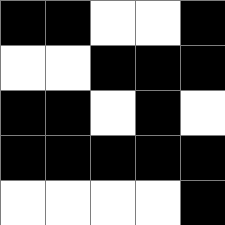[["black", "black", "white", "white", "black"], ["white", "white", "black", "black", "black"], ["black", "black", "white", "black", "white"], ["black", "black", "black", "black", "black"], ["white", "white", "white", "white", "black"]]